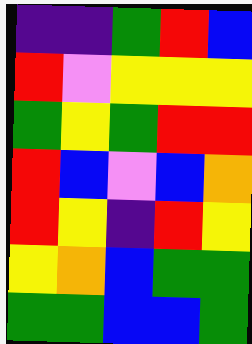[["indigo", "indigo", "green", "red", "blue"], ["red", "violet", "yellow", "yellow", "yellow"], ["green", "yellow", "green", "red", "red"], ["red", "blue", "violet", "blue", "orange"], ["red", "yellow", "indigo", "red", "yellow"], ["yellow", "orange", "blue", "green", "green"], ["green", "green", "blue", "blue", "green"]]